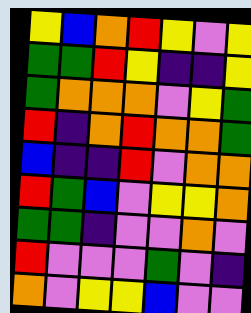[["yellow", "blue", "orange", "red", "yellow", "violet", "yellow"], ["green", "green", "red", "yellow", "indigo", "indigo", "yellow"], ["green", "orange", "orange", "orange", "violet", "yellow", "green"], ["red", "indigo", "orange", "red", "orange", "orange", "green"], ["blue", "indigo", "indigo", "red", "violet", "orange", "orange"], ["red", "green", "blue", "violet", "yellow", "yellow", "orange"], ["green", "green", "indigo", "violet", "violet", "orange", "violet"], ["red", "violet", "violet", "violet", "green", "violet", "indigo"], ["orange", "violet", "yellow", "yellow", "blue", "violet", "violet"]]